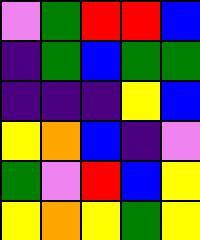[["violet", "green", "red", "red", "blue"], ["indigo", "green", "blue", "green", "green"], ["indigo", "indigo", "indigo", "yellow", "blue"], ["yellow", "orange", "blue", "indigo", "violet"], ["green", "violet", "red", "blue", "yellow"], ["yellow", "orange", "yellow", "green", "yellow"]]